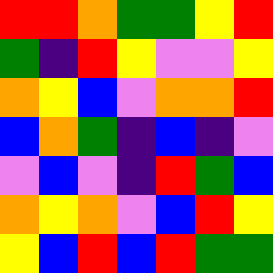[["red", "red", "orange", "green", "green", "yellow", "red"], ["green", "indigo", "red", "yellow", "violet", "violet", "yellow"], ["orange", "yellow", "blue", "violet", "orange", "orange", "red"], ["blue", "orange", "green", "indigo", "blue", "indigo", "violet"], ["violet", "blue", "violet", "indigo", "red", "green", "blue"], ["orange", "yellow", "orange", "violet", "blue", "red", "yellow"], ["yellow", "blue", "red", "blue", "red", "green", "green"]]